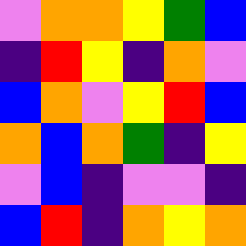[["violet", "orange", "orange", "yellow", "green", "blue"], ["indigo", "red", "yellow", "indigo", "orange", "violet"], ["blue", "orange", "violet", "yellow", "red", "blue"], ["orange", "blue", "orange", "green", "indigo", "yellow"], ["violet", "blue", "indigo", "violet", "violet", "indigo"], ["blue", "red", "indigo", "orange", "yellow", "orange"]]